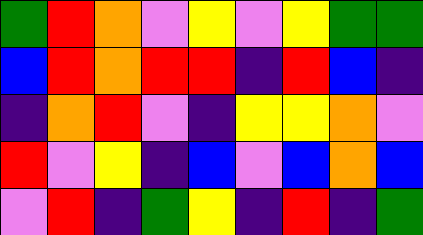[["green", "red", "orange", "violet", "yellow", "violet", "yellow", "green", "green"], ["blue", "red", "orange", "red", "red", "indigo", "red", "blue", "indigo"], ["indigo", "orange", "red", "violet", "indigo", "yellow", "yellow", "orange", "violet"], ["red", "violet", "yellow", "indigo", "blue", "violet", "blue", "orange", "blue"], ["violet", "red", "indigo", "green", "yellow", "indigo", "red", "indigo", "green"]]